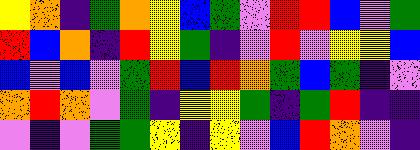[["yellow", "orange", "indigo", "green", "orange", "yellow", "blue", "green", "violet", "red", "red", "blue", "violet", "green"], ["red", "blue", "orange", "indigo", "red", "yellow", "green", "indigo", "violet", "red", "violet", "yellow", "yellow", "blue"], ["blue", "violet", "blue", "violet", "green", "red", "blue", "red", "orange", "green", "blue", "green", "indigo", "violet"], ["orange", "red", "orange", "violet", "green", "indigo", "yellow", "yellow", "green", "indigo", "green", "red", "indigo", "indigo"], ["violet", "indigo", "violet", "green", "green", "yellow", "indigo", "yellow", "violet", "blue", "red", "orange", "violet", "indigo"]]